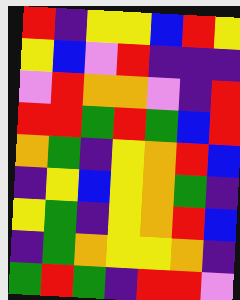[["red", "indigo", "yellow", "yellow", "blue", "red", "yellow"], ["yellow", "blue", "violet", "red", "indigo", "indigo", "indigo"], ["violet", "red", "orange", "orange", "violet", "indigo", "red"], ["red", "red", "green", "red", "green", "blue", "red"], ["orange", "green", "indigo", "yellow", "orange", "red", "blue"], ["indigo", "yellow", "blue", "yellow", "orange", "green", "indigo"], ["yellow", "green", "indigo", "yellow", "orange", "red", "blue"], ["indigo", "green", "orange", "yellow", "yellow", "orange", "indigo"], ["green", "red", "green", "indigo", "red", "red", "violet"]]